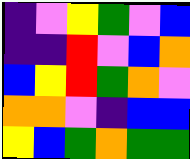[["indigo", "violet", "yellow", "green", "violet", "blue"], ["indigo", "indigo", "red", "violet", "blue", "orange"], ["blue", "yellow", "red", "green", "orange", "violet"], ["orange", "orange", "violet", "indigo", "blue", "blue"], ["yellow", "blue", "green", "orange", "green", "green"]]